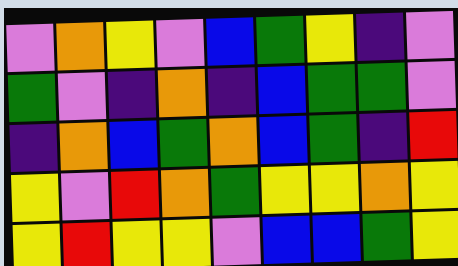[["violet", "orange", "yellow", "violet", "blue", "green", "yellow", "indigo", "violet"], ["green", "violet", "indigo", "orange", "indigo", "blue", "green", "green", "violet"], ["indigo", "orange", "blue", "green", "orange", "blue", "green", "indigo", "red"], ["yellow", "violet", "red", "orange", "green", "yellow", "yellow", "orange", "yellow"], ["yellow", "red", "yellow", "yellow", "violet", "blue", "blue", "green", "yellow"]]